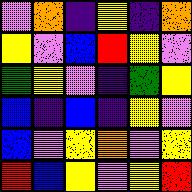[["violet", "orange", "indigo", "yellow", "indigo", "orange"], ["yellow", "violet", "blue", "red", "yellow", "violet"], ["green", "yellow", "violet", "indigo", "green", "yellow"], ["blue", "indigo", "blue", "indigo", "yellow", "violet"], ["blue", "violet", "yellow", "orange", "violet", "yellow"], ["red", "blue", "yellow", "violet", "yellow", "red"]]